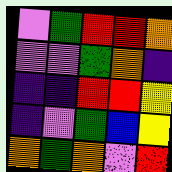[["violet", "green", "red", "red", "orange"], ["violet", "violet", "green", "orange", "indigo"], ["indigo", "indigo", "red", "red", "yellow"], ["indigo", "violet", "green", "blue", "yellow"], ["orange", "green", "orange", "violet", "red"]]